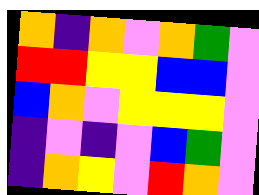[["orange", "indigo", "orange", "violet", "orange", "green", "violet"], ["red", "red", "yellow", "yellow", "blue", "blue", "violet"], ["blue", "orange", "violet", "yellow", "yellow", "yellow", "violet"], ["indigo", "violet", "indigo", "violet", "blue", "green", "violet"], ["indigo", "orange", "yellow", "violet", "red", "orange", "violet"]]